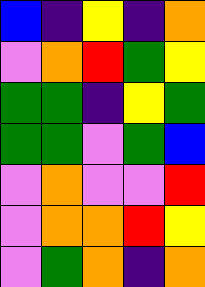[["blue", "indigo", "yellow", "indigo", "orange"], ["violet", "orange", "red", "green", "yellow"], ["green", "green", "indigo", "yellow", "green"], ["green", "green", "violet", "green", "blue"], ["violet", "orange", "violet", "violet", "red"], ["violet", "orange", "orange", "red", "yellow"], ["violet", "green", "orange", "indigo", "orange"]]